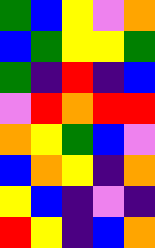[["green", "blue", "yellow", "violet", "orange"], ["blue", "green", "yellow", "yellow", "green"], ["green", "indigo", "red", "indigo", "blue"], ["violet", "red", "orange", "red", "red"], ["orange", "yellow", "green", "blue", "violet"], ["blue", "orange", "yellow", "indigo", "orange"], ["yellow", "blue", "indigo", "violet", "indigo"], ["red", "yellow", "indigo", "blue", "orange"]]